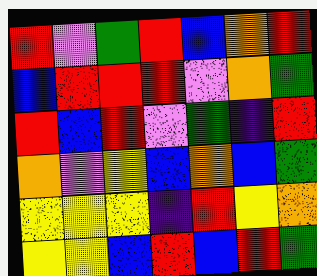[["red", "violet", "green", "red", "blue", "orange", "red"], ["blue", "red", "red", "red", "violet", "orange", "green"], ["red", "blue", "red", "violet", "green", "indigo", "red"], ["orange", "violet", "yellow", "blue", "orange", "blue", "green"], ["yellow", "yellow", "yellow", "indigo", "red", "yellow", "orange"], ["yellow", "yellow", "blue", "red", "blue", "red", "green"]]